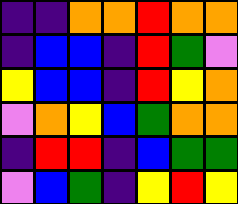[["indigo", "indigo", "orange", "orange", "red", "orange", "orange"], ["indigo", "blue", "blue", "indigo", "red", "green", "violet"], ["yellow", "blue", "blue", "indigo", "red", "yellow", "orange"], ["violet", "orange", "yellow", "blue", "green", "orange", "orange"], ["indigo", "red", "red", "indigo", "blue", "green", "green"], ["violet", "blue", "green", "indigo", "yellow", "red", "yellow"]]